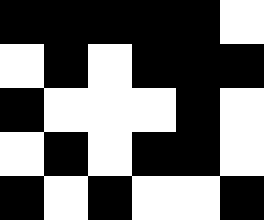[["black", "black", "black", "black", "black", "white"], ["white", "black", "white", "black", "black", "black"], ["black", "white", "white", "white", "black", "white"], ["white", "black", "white", "black", "black", "white"], ["black", "white", "black", "white", "white", "black"]]